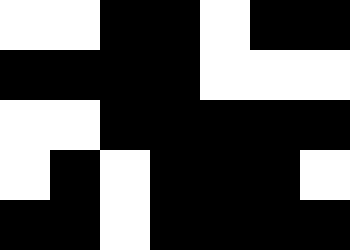[["white", "white", "black", "black", "white", "black", "black"], ["black", "black", "black", "black", "white", "white", "white"], ["white", "white", "black", "black", "black", "black", "black"], ["white", "black", "white", "black", "black", "black", "white"], ["black", "black", "white", "black", "black", "black", "black"]]